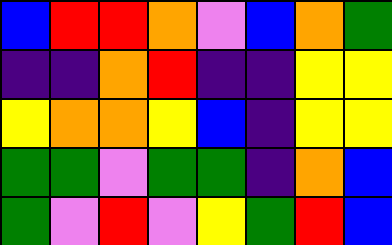[["blue", "red", "red", "orange", "violet", "blue", "orange", "green"], ["indigo", "indigo", "orange", "red", "indigo", "indigo", "yellow", "yellow"], ["yellow", "orange", "orange", "yellow", "blue", "indigo", "yellow", "yellow"], ["green", "green", "violet", "green", "green", "indigo", "orange", "blue"], ["green", "violet", "red", "violet", "yellow", "green", "red", "blue"]]